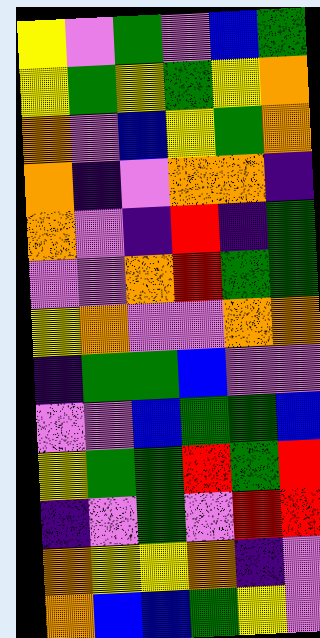[["yellow", "violet", "green", "violet", "blue", "green"], ["yellow", "green", "yellow", "green", "yellow", "orange"], ["orange", "violet", "blue", "yellow", "green", "orange"], ["orange", "indigo", "violet", "orange", "orange", "indigo"], ["orange", "violet", "indigo", "red", "indigo", "green"], ["violet", "violet", "orange", "red", "green", "green"], ["yellow", "orange", "violet", "violet", "orange", "orange"], ["indigo", "green", "green", "blue", "violet", "violet"], ["violet", "violet", "blue", "green", "green", "blue"], ["yellow", "green", "green", "red", "green", "red"], ["indigo", "violet", "green", "violet", "red", "red"], ["orange", "yellow", "yellow", "orange", "indigo", "violet"], ["orange", "blue", "blue", "green", "yellow", "violet"]]